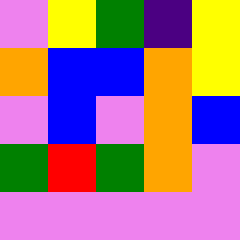[["violet", "yellow", "green", "indigo", "yellow"], ["orange", "blue", "blue", "orange", "yellow"], ["violet", "blue", "violet", "orange", "blue"], ["green", "red", "green", "orange", "violet"], ["violet", "violet", "violet", "violet", "violet"]]